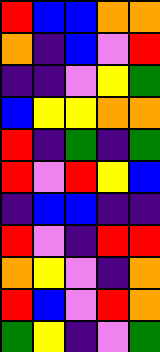[["red", "blue", "blue", "orange", "orange"], ["orange", "indigo", "blue", "violet", "red"], ["indigo", "indigo", "violet", "yellow", "green"], ["blue", "yellow", "yellow", "orange", "orange"], ["red", "indigo", "green", "indigo", "green"], ["red", "violet", "red", "yellow", "blue"], ["indigo", "blue", "blue", "indigo", "indigo"], ["red", "violet", "indigo", "red", "red"], ["orange", "yellow", "violet", "indigo", "orange"], ["red", "blue", "violet", "red", "orange"], ["green", "yellow", "indigo", "violet", "green"]]